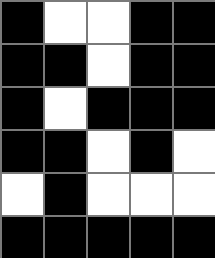[["black", "white", "white", "black", "black"], ["black", "black", "white", "black", "black"], ["black", "white", "black", "black", "black"], ["black", "black", "white", "black", "white"], ["white", "black", "white", "white", "white"], ["black", "black", "black", "black", "black"]]